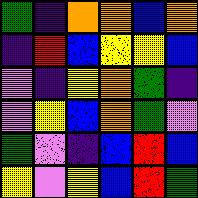[["green", "indigo", "orange", "orange", "blue", "orange"], ["indigo", "red", "blue", "yellow", "yellow", "blue"], ["violet", "indigo", "yellow", "orange", "green", "indigo"], ["violet", "yellow", "blue", "orange", "green", "violet"], ["green", "violet", "indigo", "blue", "red", "blue"], ["yellow", "violet", "yellow", "blue", "red", "green"]]